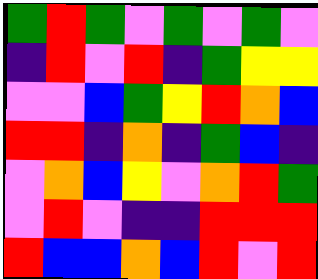[["green", "red", "green", "violet", "green", "violet", "green", "violet"], ["indigo", "red", "violet", "red", "indigo", "green", "yellow", "yellow"], ["violet", "violet", "blue", "green", "yellow", "red", "orange", "blue"], ["red", "red", "indigo", "orange", "indigo", "green", "blue", "indigo"], ["violet", "orange", "blue", "yellow", "violet", "orange", "red", "green"], ["violet", "red", "violet", "indigo", "indigo", "red", "red", "red"], ["red", "blue", "blue", "orange", "blue", "red", "violet", "red"]]